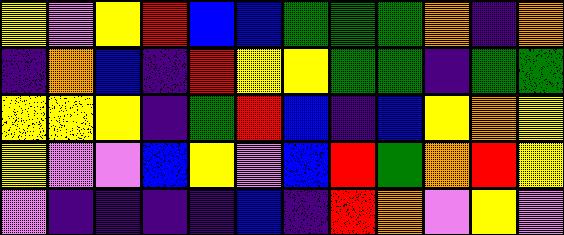[["yellow", "violet", "yellow", "red", "blue", "blue", "green", "green", "green", "orange", "indigo", "orange"], ["indigo", "orange", "blue", "indigo", "red", "yellow", "yellow", "green", "green", "indigo", "green", "green"], ["yellow", "yellow", "yellow", "indigo", "green", "red", "blue", "indigo", "blue", "yellow", "orange", "yellow"], ["yellow", "violet", "violet", "blue", "yellow", "violet", "blue", "red", "green", "orange", "red", "yellow"], ["violet", "indigo", "indigo", "indigo", "indigo", "blue", "indigo", "red", "orange", "violet", "yellow", "violet"]]